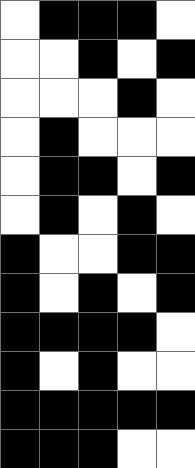[["white", "black", "black", "black", "white"], ["white", "white", "black", "white", "black"], ["white", "white", "white", "black", "white"], ["white", "black", "white", "white", "white"], ["white", "black", "black", "white", "black"], ["white", "black", "white", "black", "white"], ["black", "white", "white", "black", "black"], ["black", "white", "black", "white", "black"], ["black", "black", "black", "black", "white"], ["black", "white", "black", "white", "white"], ["black", "black", "black", "black", "black"], ["black", "black", "black", "white", "white"]]